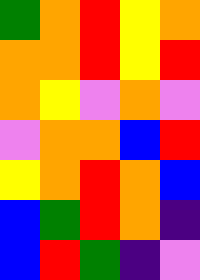[["green", "orange", "red", "yellow", "orange"], ["orange", "orange", "red", "yellow", "red"], ["orange", "yellow", "violet", "orange", "violet"], ["violet", "orange", "orange", "blue", "red"], ["yellow", "orange", "red", "orange", "blue"], ["blue", "green", "red", "orange", "indigo"], ["blue", "red", "green", "indigo", "violet"]]